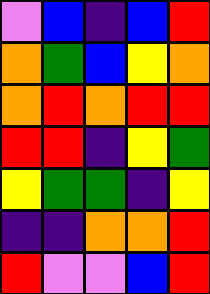[["violet", "blue", "indigo", "blue", "red"], ["orange", "green", "blue", "yellow", "orange"], ["orange", "red", "orange", "red", "red"], ["red", "red", "indigo", "yellow", "green"], ["yellow", "green", "green", "indigo", "yellow"], ["indigo", "indigo", "orange", "orange", "red"], ["red", "violet", "violet", "blue", "red"]]